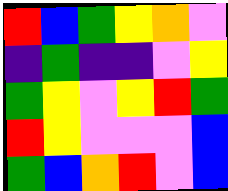[["red", "blue", "green", "yellow", "orange", "violet"], ["indigo", "green", "indigo", "indigo", "violet", "yellow"], ["green", "yellow", "violet", "yellow", "red", "green"], ["red", "yellow", "violet", "violet", "violet", "blue"], ["green", "blue", "orange", "red", "violet", "blue"]]